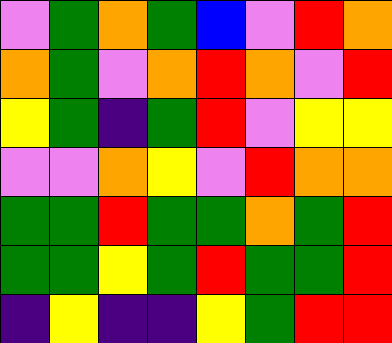[["violet", "green", "orange", "green", "blue", "violet", "red", "orange"], ["orange", "green", "violet", "orange", "red", "orange", "violet", "red"], ["yellow", "green", "indigo", "green", "red", "violet", "yellow", "yellow"], ["violet", "violet", "orange", "yellow", "violet", "red", "orange", "orange"], ["green", "green", "red", "green", "green", "orange", "green", "red"], ["green", "green", "yellow", "green", "red", "green", "green", "red"], ["indigo", "yellow", "indigo", "indigo", "yellow", "green", "red", "red"]]